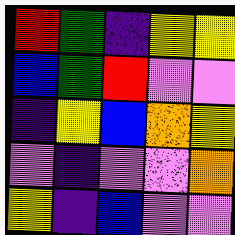[["red", "green", "indigo", "yellow", "yellow"], ["blue", "green", "red", "violet", "violet"], ["indigo", "yellow", "blue", "orange", "yellow"], ["violet", "indigo", "violet", "violet", "orange"], ["yellow", "indigo", "blue", "violet", "violet"]]